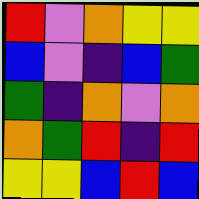[["red", "violet", "orange", "yellow", "yellow"], ["blue", "violet", "indigo", "blue", "green"], ["green", "indigo", "orange", "violet", "orange"], ["orange", "green", "red", "indigo", "red"], ["yellow", "yellow", "blue", "red", "blue"]]